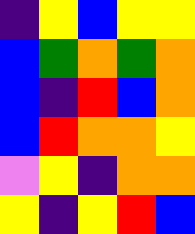[["indigo", "yellow", "blue", "yellow", "yellow"], ["blue", "green", "orange", "green", "orange"], ["blue", "indigo", "red", "blue", "orange"], ["blue", "red", "orange", "orange", "yellow"], ["violet", "yellow", "indigo", "orange", "orange"], ["yellow", "indigo", "yellow", "red", "blue"]]